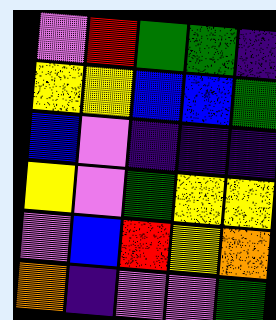[["violet", "red", "green", "green", "indigo"], ["yellow", "yellow", "blue", "blue", "green"], ["blue", "violet", "indigo", "indigo", "indigo"], ["yellow", "violet", "green", "yellow", "yellow"], ["violet", "blue", "red", "yellow", "orange"], ["orange", "indigo", "violet", "violet", "green"]]